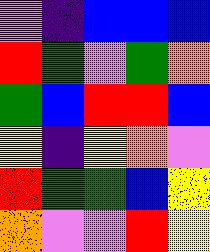[["violet", "indigo", "blue", "blue", "blue"], ["red", "green", "violet", "green", "orange"], ["green", "blue", "red", "red", "blue"], ["yellow", "indigo", "yellow", "orange", "violet"], ["red", "green", "green", "blue", "yellow"], ["orange", "violet", "violet", "red", "yellow"]]